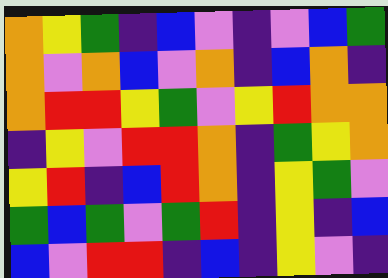[["orange", "yellow", "green", "indigo", "blue", "violet", "indigo", "violet", "blue", "green"], ["orange", "violet", "orange", "blue", "violet", "orange", "indigo", "blue", "orange", "indigo"], ["orange", "red", "red", "yellow", "green", "violet", "yellow", "red", "orange", "orange"], ["indigo", "yellow", "violet", "red", "red", "orange", "indigo", "green", "yellow", "orange"], ["yellow", "red", "indigo", "blue", "red", "orange", "indigo", "yellow", "green", "violet"], ["green", "blue", "green", "violet", "green", "red", "indigo", "yellow", "indigo", "blue"], ["blue", "violet", "red", "red", "indigo", "blue", "indigo", "yellow", "violet", "indigo"]]